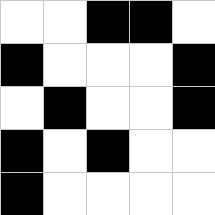[["white", "white", "black", "black", "white"], ["black", "white", "white", "white", "black"], ["white", "black", "white", "white", "black"], ["black", "white", "black", "white", "white"], ["black", "white", "white", "white", "white"]]